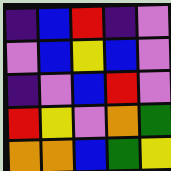[["indigo", "blue", "red", "indigo", "violet"], ["violet", "blue", "yellow", "blue", "violet"], ["indigo", "violet", "blue", "red", "violet"], ["red", "yellow", "violet", "orange", "green"], ["orange", "orange", "blue", "green", "yellow"]]